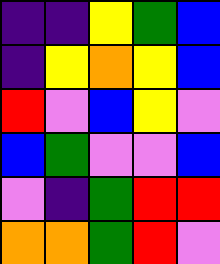[["indigo", "indigo", "yellow", "green", "blue"], ["indigo", "yellow", "orange", "yellow", "blue"], ["red", "violet", "blue", "yellow", "violet"], ["blue", "green", "violet", "violet", "blue"], ["violet", "indigo", "green", "red", "red"], ["orange", "orange", "green", "red", "violet"]]